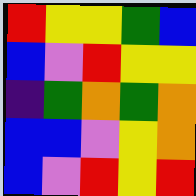[["red", "yellow", "yellow", "green", "blue"], ["blue", "violet", "red", "yellow", "yellow"], ["indigo", "green", "orange", "green", "orange"], ["blue", "blue", "violet", "yellow", "orange"], ["blue", "violet", "red", "yellow", "red"]]